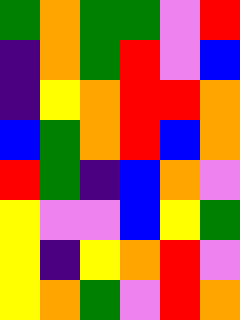[["green", "orange", "green", "green", "violet", "red"], ["indigo", "orange", "green", "red", "violet", "blue"], ["indigo", "yellow", "orange", "red", "red", "orange"], ["blue", "green", "orange", "red", "blue", "orange"], ["red", "green", "indigo", "blue", "orange", "violet"], ["yellow", "violet", "violet", "blue", "yellow", "green"], ["yellow", "indigo", "yellow", "orange", "red", "violet"], ["yellow", "orange", "green", "violet", "red", "orange"]]